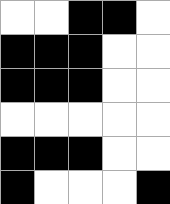[["white", "white", "black", "black", "white"], ["black", "black", "black", "white", "white"], ["black", "black", "black", "white", "white"], ["white", "white", "white", "white", "white"], ["black", "black", "black", "white", "white"], ["black", "white", "white", "white", "black"]]